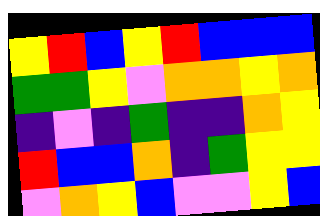[["yellow", "red", "blue", "yellow", "red", "blue", "blue", "blue"], ["green", "green", "yellow", "violet", "orange", "orange", "yellow", "orange"], ["indigo", "violet", "indigo", "green", "indigo", "indigo", "orange", "yellow"], ["red", "blue", "blue", "orange", "indigo", "green", "yellow", "yellow"], ["violet", "orange", "yellow", "blue", "violet", "violet", "yellow", "blue"]]